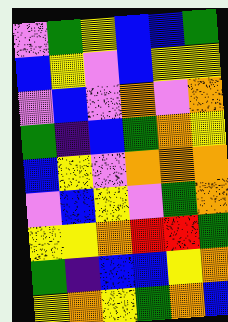[["violet", "green", "yellow", "blue", "blue", "green"], ["blue", "yellow", "violet", "blue", "yellow", "yellow"], ["violet", "blue", "violet", "orange", "violet", "orange"], ["green", "indigo", "blue", "green", "orange", "yellow"], ["blue", "yellow", "violet", "orange", "orange", "orange"], ["violet", "blue", "yellow", "violet", "green", "orange"], ["yellow", "yellow", "orange", "red", "red", "green"], ["green", "indigo", "blue", "blue", "yellow", "orange"], ["yellow", "orange", "yellow", "green", "orange", "blue"]]